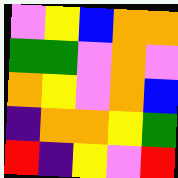[["violet", "yellow", "blue", "orange", "orange"], ["green", "green", "violet", "orange", "violet"], ["orange", "yellow", "violet", "orange", "blue"], ["indigo", "orange", "orange", "yellow", "green"], ["red", "indigo", "yellow", "violet", "red"]]